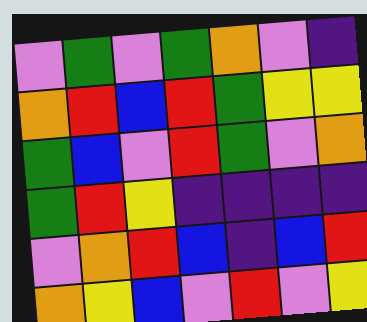[["violet", "green", "violet", "green", "orange", "violet", "indigo"], ["orange", "red", "blue", "red", "green", "yellow", "yellow"], ["green", "blue", "violet", "red", "green", "violet", "orange"], ["green", "red", "yellow", "indigo", "indigo", "indigo", "indigo"], ["violet", "orange", "red", "blue", "indigo", "blue", "red"], ["orange", "yellow", "blue", "violet", "red", "violet", "yellow"]]